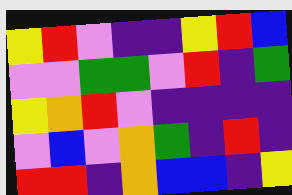[["yellow", "red", "violet", "indigo", "indigo", "yellow", "red", "blue"], ["violet", "violet", "green", "green", "violet", "red", "indigo", "green"], ["yellow", "orange", "red", "violet", "indigo", "indigo", "indigo", "indigo"], ["violet", "blue", "violet", "orange", "green", "indigo", "red", "indigo"], ["red", "red", "indigo", "orange", "blue", "blue", "indigo", "yellow"]]